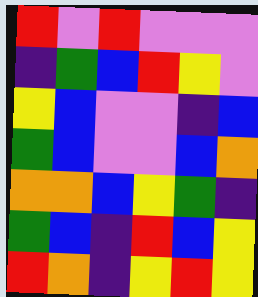[["red", "violet", "red", "violet", "violet", "violet"], ["indigo", "green", "blue", "red", "yellow", "violet"], ["yellow", "blue", "violet", "violet", "indigo", "blue"], ["green", "blue", "violet", "violet", "blue", "orange"], ["orange", "orange", "blue", "yellow", "green", "indigo"], ["green", "blue", "indigo", "red", "blue", "yellow"], ["red", "orange", "indigo", "yellow", "red", "yellow"]]